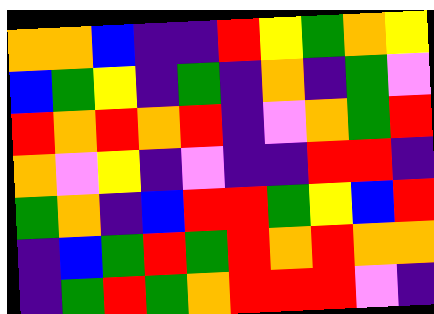[["orange", "orange", "blue", "indigo", "indigo", "red", "yellow", "green", "orange", "yellow"], ["blue", "green", "yellow", "indigo", "green", "indigo", "orange", "indigo", "green", "violet"], ["red", "orange", "red", "orange", "red", "indigo", "violet", "orange", "green", "red"], ["orange", "violet", "yellow", "indigo", "violet", "indigo", "indigo", "red", "red", "indigo"], ["green", "orange", "indigo", "blue", "red", "red", "green", "yellow", "blue", "red"], ["indigo", "blue", "green", "red", "green", "red", "orange", "red", "orange", "orange"], ["indigo", "green", "red", "green", "orange", "red", "red", "red", "violet", "indigo"]]